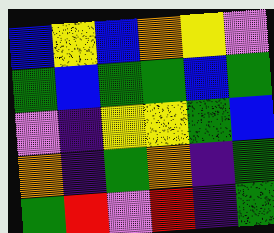[["blue", "yellow", "blue", "orange", "yellow", "violet"], ["green", "blue", "green", "green", "blue", "green"], ["violet", "indigo", "yellow", "yellow", "green", "blue"], ["orange", "indigo", "green", "orange", "indigo", "green"], ["green", "red", "violet", "red", "indigo", "green"]]